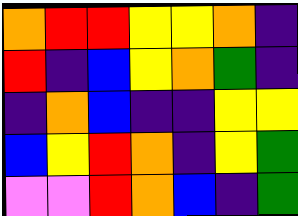[["orange", "red", "red", "yellow", "yellow", "orange", "indigo"], ["red", "indigo", "blue", "yellow", "orange", "green", "indigo"], ["indigo", "orange", "blue", "indigo", "indigo", "yellow", "yellow"], ["blue", "yellow", "red", "orange", "indigo", "yellow", "green"], ["violet", "violet", "red", "orange", "blue", "indigo", "green"]]